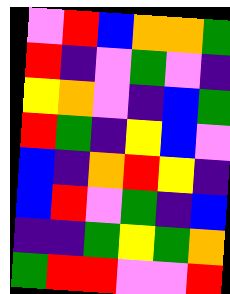[["violet", "red", "blue", "orange", "orange", "green"], ["red", "indigo", "violet", "green", "violet", "indigo"], ["yellow", "orange", "violet", "indigo", "blue", "green"], ["red", "green", "indigo", "yellow", "blue", "violet"], ["blue", "indigo", "orange", "red", "yellow", "indigo"], ["blue", "red", "violet", "green", "indigo", "blue"], ["indigo", "indigo", "green", "yellow", "green", "orange"], ["green", "red", "red", "violet", "violet", "red"]]